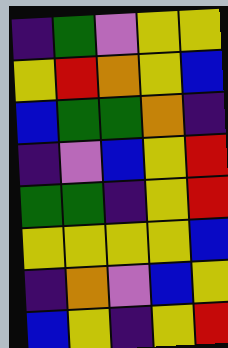[["indigo", "green", "violet", "yellow", "yellow"], ["yellow", "red", "orange", "yellow", "blue"], ["blue", "green", "green", "orange", "indigo"], ["indigo", "violet", "blue", "yellow", "red"], ["green", "green", "indigo", "yellow", "red"], ["yellow", "yellow", "yellow", "yellow", "blue"], ["indigo", "orange", "violet", "blue", "yellow"], ["blue", "yellow", "indigo", "yellow", "red"]]